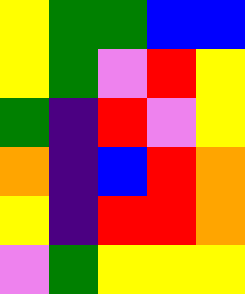[["yellow", "green", "green", "blue", "blue"], ["yellow", "green", "violet", "red", "yellow"], ["green", "indigo", "red", "violet", "yellow"], ["orange", "indigo", "blue", "red", "orange"], ["yellow", "indigo", "red", "red", "orange"], ["violet", "green", "yellow", "yellow", "yellow"]]